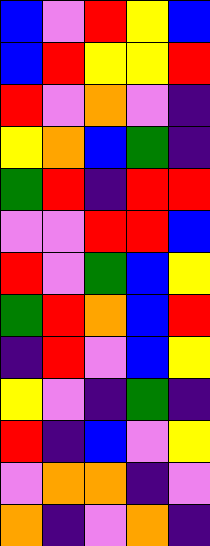[["blue", "violet", "red", "yellow", "blue"], ["blue", "red", "yellow", "yellow", "red"], ["red", "violet", "orange", "violet", "indigo"], ["yellow", "orange", "blue", "green", "indigo"], ["green", "red", "indigo", "red", "red"], ["violet", "violet", "red", "red", "blue"], ["red", "violet", "green", "blue", "yellow"], ["green", "red", "orange", "blue", "red"], ["indigo", "red", "violet", "blue", "yellow"], ["yellow", "violet", "indigo", "green", "indigo"], ["red", "indigo", "blue", "violet", "yellow"], ["violet", "orange", "orange", "indigo", "violet"], ["orange", "indigo", "violet", "orange", "indigo"]]